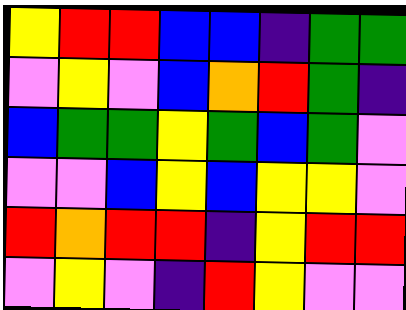[["yellow", "red", "red", "blue", "blue", "indigo", "green", "green"], ["violet", "yellow", "violet", "blue", "orange", "red", "green", "indigo"], ["blue", "green", "green", "yellow", "green", "blue", "green", "violet"], ["violet", "violet", "blue", "yellow", "blue", "yellow", "yellow", "violet"], ["red", "orange", "red", "red", "indigo", "yellow", "red", "red"], ["violet", "yellow", "violet", "indigo", "red", "yellow", "violet", "violet"]]